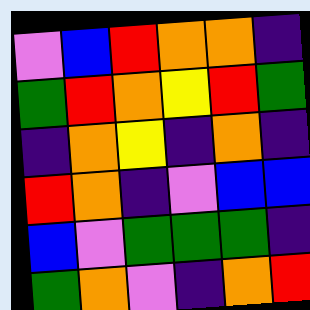[["violet", "blue", "red", "orange", "orange", "indigo"], ["green", "red", "orange", "yellow", "red", "green"], ["indigo", "orange", "yellow", "indigo", "orange", "indigo"], ["red", "orange", "indigo", "violet", "blue", "blue"], ["blue", "violet", "green", "green", "green", "indigo"], ["green", "orange", "violet", "indigo", "orange", "red"]]